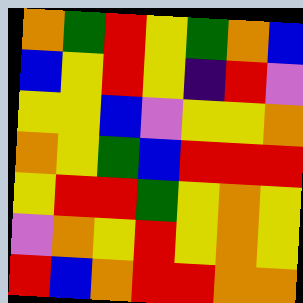[["orange", "green", "red", "yellow", "green", "orange", "blue"], ["blue", "yellow", "red", "yellow", "indigo", "red", "violet"], ["yellow", "yellow", "blue", "violet", "yellow", "yellow", "orange"], ["orange", "yellow", "green", "blue", "red", "red", "red"], ["yellow", "red", "red", "green", "yellow", "orange", "yellow"], ["violet", "orange", "yellow", "red", "yellow", "orange", "yellow"], ["red", "blue", "orange", "red", "red", "orange", "orange"]]